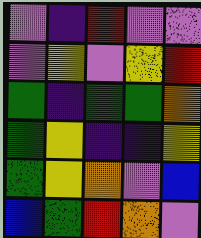[["violet", "indigo", "red", "violet", "violet"], ["violet", "yellow", "violet", "yellow", "red"], ["green", "indigo", "green", "green", "orange"], ["green", "yellow", "indigo", "indigo", "yellow"], ["green", "yellow", "orange", "violet", "blue"], ["blue", "green", "red", "orange", "violet"]]